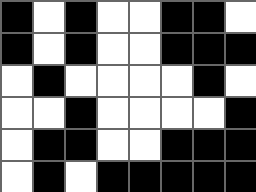[["black", "white", "black", "white", "white", "black", "black", "white"], ["black", "white", "black", "white", "white", "black", "black", "black"], ["white", "black", "white", "white", "white", "white", "black", "white"], ["white", "white", "black", "white", "white", "white", "white", "black"], ["white", "black", "black", "white", "white", "black", "black", "black"], ["white", "black", "white", "black", "black", "black", "black", "black"]]